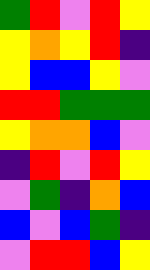[["green", "red", "violet", "red", "yellow"], ["yellow", "orange", "yellow", "red", "indigo"], ["yellow", "blue", "blue", "yellow", "violet"], ["red", "red", "green", "green", "green"], ["yellow", "orange", "orange", "blue", "violet"], ["indigo", "red", "violet", "red", "yellow"], ["violet", "green", "indigo", "orange", "blue"], ["blue", "violet", "blue", "green", "indigo"], ["violet", "red", "red", "blue", "yellow"]]